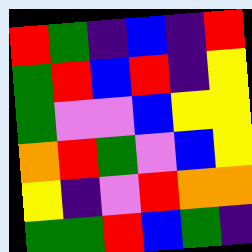[["red", "green", "indigo", "blue", "indigo", "red"], ["green", "red", "blue", "red", "indigo", "yellow"], ["green", "violet", "violet", "blue", "yellow", "yellow"], ["orange", "red", "green", "violet", "blue", "yellow"], ["yellow", "indigo", "violet", "red", "orange", "orange"], ["green", "green", "red", "blue", "green", "indigo"]]